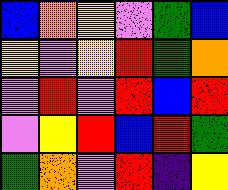[["blue", "orange", "yellow", "violet", "green", "blue"], ["yellow", "violet", "yellow", "red", "green", "orange"], ["violet", "red", "violet", "red", "blue", "red"], ["violet", "yellow", "red", "blue", "red", "green"], ["green", "orange", "violet", "red", "indigo", "yellow"]]